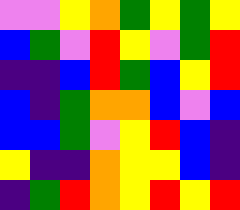[["violet", "violet", "yellow", "orange", "green", "yellow", "green", "yellow"], ["blue", "green", "violet", "red", "yellow", "violet", "green", "red"], ["indigo", "indigo", "blue", "red", "green", "blue", "yellow", "red"], ["blue", "indigo", "green", "orange", "orange", "blue", "violet", "blue"], ["blue", "blue", "green", "violet", "yellow", "red", "blue", "indigo"], ["yellow", "indigo", "indigo", "orange", "yellow", "yellow", "blue", "indigo"], ["indigo", "green", "red", "orange", "yellow", "red", "yellow", "red"]]